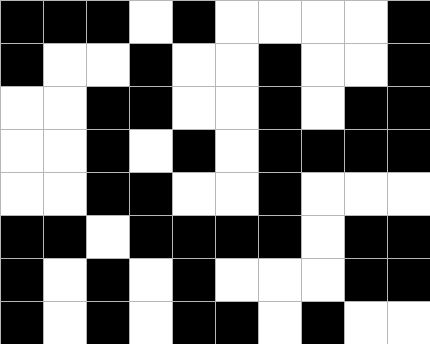[["black", "black", "black", "white", "black", "white", "white", "white", "white", "black"], ["black", "white", "white", "black", "white", "white", "black", "white", "white", "black"], ["white", "white", "black", "black", "white", "white", "black", "white", "black", "black"], ["white", "white", "black", "white", "black", "white", "black", "black", "black", "black"], ["white", "white", "black", "black", "white", "white", "black", "white", "white", "white"], ["black", "black", "white", "black", "black", "black", "black", "white", "black", "black"], ["black", "white", "black", "white", "black", "white", "white", "white", "black", "black"], ["black", "white", "black", "white", "black", "black", "white", "black", "white", "white"]]